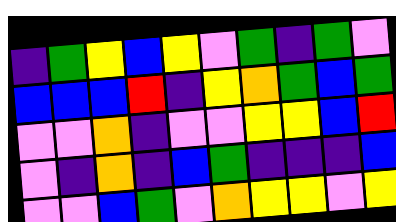[["indigo", "green", "yellow", "blue", "yellow", "violet", "green", "indigo", "green", "violet"], ["blue", "blue", "blue", "red", "indigo", "yellow", "orange", "green", "blue", "green"], ["violet", "violet", "orange", "indigo", "violet", "violet", "yellow", "yellow", "blue", "red"], ["violet", "indigo", "orange", "indigo", "blue", "green", "indigo", "indigo", "indigo", "blue"], ["violet", "violet", "blue", "green", "violet", "orange", "yellow", "yellow", "violet", "yellow"]]